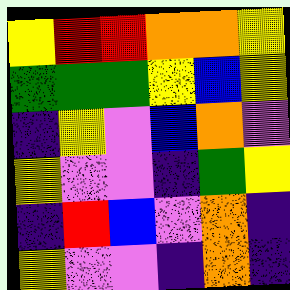[["yellow", "red", "red", "orange", "orange", "yellow"], ["green", "green", "green", "yellow", "blue", "yellow"], ["indigo", "yellow", "violet", "blue", "orange", "violet"], ["yellow", "violet", "violet", "indigo", "green", "yellow"], ["indigo", "red", "blue", "violet", "orange", "indigo"], ["yellow", "violet", "violet", "indigo", "orange", "indigo"]]